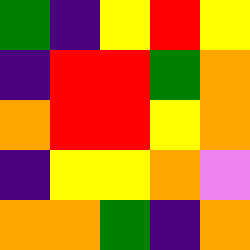[["green", "indigo", "yellow", "red", "yellow"], ["indigo", "red", "red", "green", "orange"], ["orange", "red", "red", "yellow", "orange"], ["indigo", "yellow", "yellow", "orange", "violet"], ["orange", "orange", "green", "indigo", "orange"]]